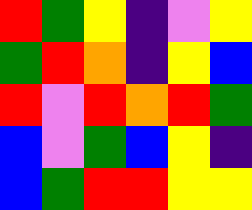[["red", "green", "yellow", "indigo", "violet", "yellow"], ["green", "red", "orange", "indigo", "yellow", "blue"], ["red", "violet", "red", "orange", "red", "green"], ["blue", "violet", "green", "blue", "yellow", "indigo"], ["blue", "green", "red", "red", "yellow", "yellow"]]